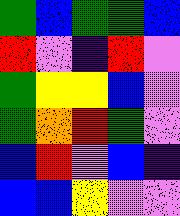[["green", "blue", "green", "green", "blue"], ["red", "violet", "indigo", "red", "violet"], ["green", "yellow", "yellow", "blue", "violet"], ["green", "orange", "red", "green", "violet"], ["blue", "red", "violet", "blue", "indigo"], ["blue", "blue", "yellow", "violet", "violet"]]